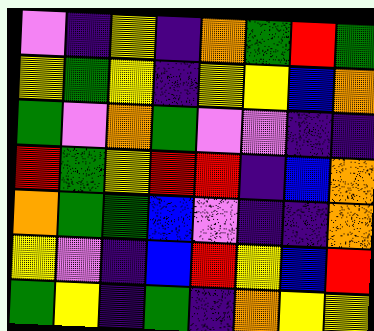[["violet", "indigo", "yellow", "indigo", "orange", "green", "red", "green"], ["yellow", "green", "yellow", "indigo", "yellow", "yellow", "blue", "orange"], ["green", "violet", "orange", "green", "violet", "violet", "indigo", "indigo"], ["red", "green", "yellow", "red", "red", "indigo", "blue", "orange"], ["orange", "green", "green", "blue", "violet", "indigo", "indigo", "orange"], ["yellow", "violet", "indigo", "blue", "red", "yellow", "blue", "red"], ["green", "yellow", "indigo", "green", "indigo", "orange", "yellow", "yellow"]]